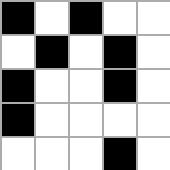[["black", "white", "black", "white", "white"], ["white", "black", "white", "black", "white"], ["black", "white", "white", "black", "white"], ["black", "white", "white", "white", "white"], ["white", "white", "white", "black", "white"]]